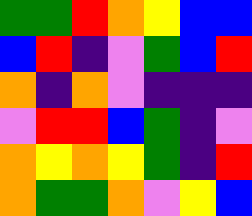[["green", "green", "red", "orange", "yellow", "blue", "blue"], ["blue", "red", "indigo", "violet", "green", "blue", "red"], ["orange", "indigo", "orange", "violet", "indigo", "indigo", "indigo"], ["violet", "red", "red", "blue", "green", "indigo", "violet"], ["orange", "yellow", "orange", "yellow", "green", "indigo", "red"], ["orange", "green", "green", "orange", "violet", "yellow", "blue"]]